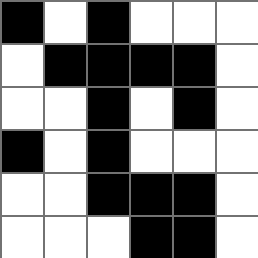[["black", "white", "black", "white", "white", "white"], ["white", "black", "black", "black", "black", "white"], ["white", "white", "black", "white", "black", "white"], ["black", "white", "black", "white", "white", "white"], ["white", "white", "black", "black", "black", "white"], ["white", "white", "white", "black", "black", "white"]]